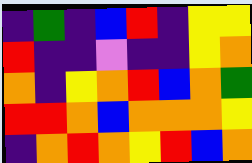[["indigo", "green", "indigo", "blue", "red", "indigo", "yellow", "yellow"], ["red", "indigo", "indigo", "violet", "indigo", "indigo", "yellow", "orange"], ["orange", "indigo", "yellow", "orange", "red", "blue", "orange", "green"], ["red", "red", "orange", "blue", "orange", "orange", "orange", "yellow"], ["indigo", "orange", "red", "orange", "yellow", "red", "blue", "orange"]]